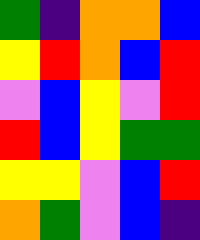[["green", "indigo", "orange", "orange", "blue"], ["yellow", "red", "orange", "blue", "red"], ["violet", "blue", "yellow", "violet", "red"], ["red", "blue", "yellow", "green", "green"], ["yellow", "yellow", "violet", "blue", "red"], ["orange", "green", "violet", "blue", "indigo"]]